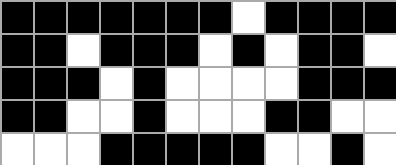[["black", "black", "black", "black", "black", "black", "black", "white", "black", "black", "black", "black"], ["black", "black", "white", "black", "black", "black", "white", "black", "white", "black", "black", "white"], ["black", "black", "black", "white", "black", "white", "white", "white", "white", "black", "black", "black"], ["black", "black", "white", "white", "black", "white", "white", "white", "black", "black", "white", "white"], ["white", "white", "white", "black", "black", "black", "black", "black", "white", "white", "black", "white"]]